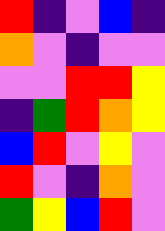[["red", "indigo", "violet", "blue", "indigo"], ["orange", "violet", "indigo", "violet", "violet"], ["violet", "violet", "red", "red", "yellow"], ["indigo", "green", "red", "orange", "yellow"], ["blue", "red", "violet", "yellow", "violet"], ["red", "violet", "indigo", "orange", "violet"], ["green", "yellow", "blue", "red", "violet"]]